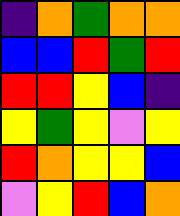[["indigo", "orange", "green", "orange", "orange"], ["blue", "blue", "red", "green", "red"], ["red", "red", "yellow", "blue", "indigo"], ["yellow", "green", "yellow", "violet", "yellow"], ["red", "orange", "yellow", "yellow", "blue"], ["violet", "yellow", "red", "blue", "orange"]]